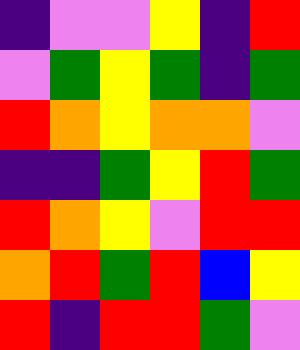[["indigo", "violet", "violet", "yellow", "indigo", "red"], ["violet", "green", "yellow", "green", "indigo", "green"], ["red", "orange", "yellow", "orange", "orange", "violet"], ["indigo", "indigo", "green", "yellow", "red", "green"], ["red", "orange", "yellow", "violet", "red", "red"], ["orange", "red", "green", "red", "blue", "yellow"], ["red", "indigo", "red", "red", "green", "violet"]]